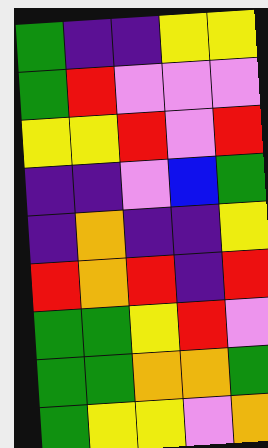[["green", "indigo", "indigo", "yellow", "yellow"], ["green", "red", "violet", "violet", "violet"], ["yellow", "yellow", "red", "violet", "red"], ["indigo", "indigo", "violet", "blue", "green"], ["indigo", "orange", "indigo", "indigo", "yellow"], ["red", "orange", "red", "indigo", "red"], ["green", "green", "yellow", "red", "violet"], ["green", "green", "orange", "orange", "green"], ["green", "yellow", "yellow", "violet", "orange"]]